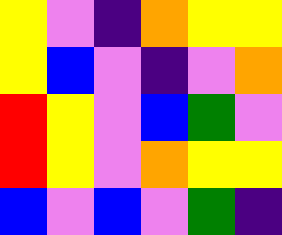[["yellow", "violet", "indigo", "orange", "yellow", "yellow"], ["yellow", "blue", "violet", "indigo", "violet", "orange"], ["red", "yellow", "violet", "blue", "green", "violet"], ["red", "yellow", "violet", "orange", "yellow", "yellow"], ["blue", "violet", "blue", "violet", "green", "indigo"]]